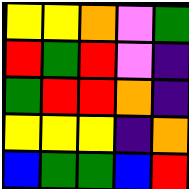[["yellow", "yellow", "orange", "violet", "green"], ["red", "green", "red", "violet", "indigo"], ["green", "red", "red", "orange", "indigo"], ["yellow", "yellow", "yellow", "indigo", "orange"], ["blue", "green", "green", "blue", "red"]]